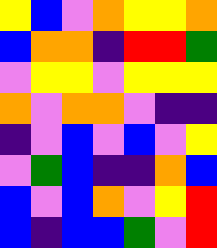[["yellow", "blue", "violet", "orange", "yellow", "yellow", "orange"], ["blue", "orange", "orange", "indigo", "red", "red", "green"], ["violet", "yellow", "yellow", "violet", "yellow", "yellow", "yellow"], ["orange", "violet", "orange", "orange", "violet", "indigo", "indigo"], ["indigo", "violet", "blue", "violet", "blue", "violet", "yellow"], ["violet", "green", "blue", "indigo", "indigo", "orange", "blue"], ["blue", "violet", "blue", "orange", "violet", "yellow", "red"], ["blue", "indigo", "blue", "blue", "green", "violet", "red"]]